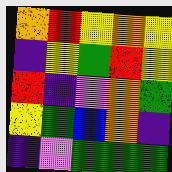[["orange", "red", "yellow", "orange", "yellow"], ["indigo", "yellow", "green", "red", "yellow"], ["red", "indigo", "violet", "orange", "green"], ["yellow", "green", "blue", "orange", "indigo"], ["indigo", "violet", "green", "green", "green"]]